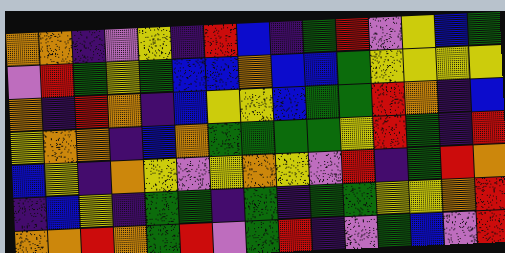[["orange", "orange", "indigo", "violet", "yellow", "indigo", "red", "blue", "indigo", "green", "red", "violet", "yellow", "blue", "green"], ["violet", "red", "green", "yellow", "green", "blue", "blue", "orange", "blue", "blue", "green", "yellow", "yellow", "yellow", "yellow"], ["orange", "indigo", "red", "orange", "indigo", "blue", "yellow", "yellow", "blue", "green", "green", "red", "orange", "indigo", "blue"], ["yellow", "orange", "orange", "indigo", "blue", "orange", "green", "green", "green", "green", "yellow", "red", "green", "indigo", "red"], ["blue", "yellow", "indigo", "orange", "yellow", "violet", "yellow", "orange", "yellow", "violet", "red", "indigo", "green", "red", "orange"], ["indigo", "blue", "yellow", "indigo", "green", "green", "indigo", "green", "indigo", "green", "green", "yellow", "yellow", "orange", "red"], ["orange", "orange", "red", "orange", "green", "red", "violet", "green", "red", "indigo", "violet", "green", "blue", "violet", "red"]]